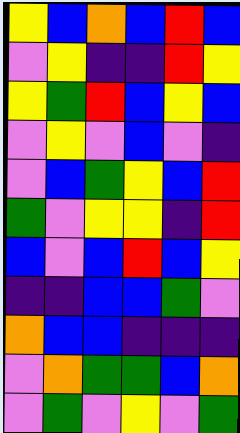[["yellow", "blue", "orange", "blue", "red", "blue"], ["violet", "yellow", "indigo", "indigo", "red", "yellow"], ["yellow", "green", "red", "blue", "yellow", "blue"], ["violet", "yellow", "violet", "blue", "violet", "indigo"], ["violet", "blue", "green", "yellow", "blue", "red"], ["green", "violet", "yellow", "yellow", "indigo", "red"], ["blue", "violet", "blue", "red", "blue", "yellow"], ["indigo", "indigo", "blue", "blue", "green", "violet"], ["orange", "blue", "blue", "indigo", "indigo", "indigo"], ["violet", "orange", "green", "green", "blue", "orange"], ["violet", "green", "violet", "yellow", "violet", "green"]]